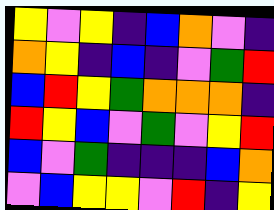[["yellow", "violet", "yellow", "indigo", "blue", "orange", "violet", "indigo"], ["orange", "yellow", "indigo", "blue", "indigo", "violet", "green", "red"], ["blue", "red", "yellow", "green", "orange", "orange", "orange", "indigo"], ["red", "yellow", "blue", "violet", "green", "violet", "yellow", "red"], ["blue", "violet", "green", "indigo", "indigo", "indigo", "blue", "orange"], ["violet", "blue", "yellow", "yellow", "violet", "red", "indigo", "yellow"]]